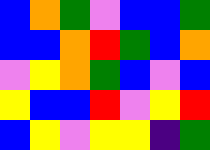[["blue", "orange", "green", "violet", "blue", "blue", "green"], ["blue", "blue", "orange", "red", "green", "blue", "orange"], ["violet", "yellow", "orange", "green", "blue", "violet", "blue"], ["yellow", "blue", "blue", "red", "violet", "yellow", "red"], ["blue", "yellow", "violet", "yellow", "yellow", "indigo", "green"]]